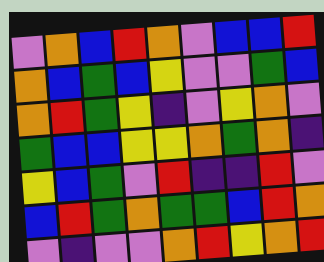[["violet", "orange", "blue", "red", "orange", "violet", "blue", "blue", "red"], ["orange", "blue", "green", "blue", "yellow", "violet", "violet", "green", "blue"], ["orange", "red", "green", "yellow", "indigo", "violet", "yellow", "orange", "violet"], ["green", "blue", "blue", "yellow", "yellow", "orange", "green", "orange", "indigo"], ["yellow", "blue", "green", "violet", "red", "indigo", "indigo", "red", "violet"], ["blue", "red", "green", "orange", "green", "green", "blue", "red", "orange"], ["violet", "indigo", "violet", "violet", "orange", "red", "yellow", "orange", "red"]]